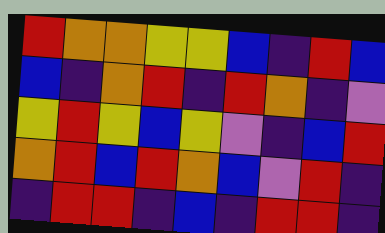[["red", "orange", "orange", "yellow", "yellow", "blue", "indigo", "red", "blue"], ["blue", "indigo", "orange", "red", "indigo", "red", "orange", "indigo", "violet"], ["yellow", "red", "yellow", "blue", "yellow", "violet", "indigo", "blue", "red"], ["orange", "red", "blue", "red", "orange", "blue", "violet", "red", "indigo"], ["indigo", "red", "red", "indigo", "blue", "indigo", "red", "red", "indigo"]]